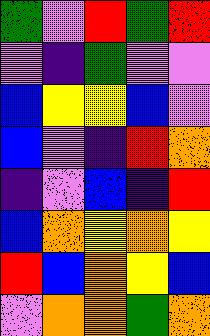[["green", "violet", "red", "green", "red"], ["violet", "indigo", "green", "violet", "violet"], ["blue", "yellow", "yellow", "blue", "violet"], ["blue", "violet", "indigo", "red", "orange"], ["indigo", "violet", "blue", "indigo", "red"], ["blue", "orange", "yellow", "orange", "yellow"], ["red", "blue", "orange", "yellow", "blue"], ["violet", "orange", "orange", "green", "orange"]]